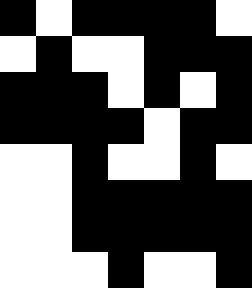[["black", "white", "black", "black", "black", "black", "white"], ["white", "black", "white", "white", "black", "black", "black"], ["black", "black", "black", "white", "black", "white", "black"], ["black", "black", "black", "black", "white", "black", "black"], ["white", "white", "black", "white", "white", "black", "white"], ["white", "white", "black", "black", "black", "black", "black"], ["white", "white", "black", "black", "black", "black", "black"], ["white", "white", "white", "black", "white", "white", "black"]]